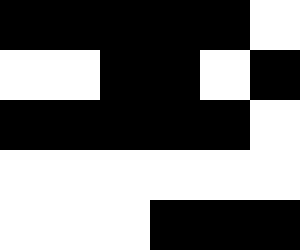[["black", "black", "black", "black", "black", "white"], ["white", "white", "black", "black", "white", "black"], ["black", "black", "black", "black", "black", "white"], ["white", "white", "white", "white", "white", "white"], ["white", "white", "white", "black", "black", "black"]]